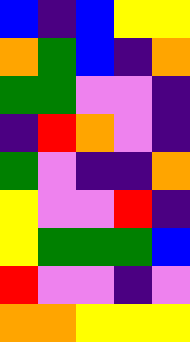[["blue", "indigo", "blue", "yellow", "yellow"], ["orange", "green", "blue", "indigo", "orange"], ["green", "green", "violet", "violet", "indigo"], ["indigo", "red", "orange", "violet", "indigo"], ["green", "violet", "indigo", "indigo", "orange"], ["yellow", "violet", "violet", "red", "indigo"], ["yellow", "green", "green", "green", "blue"], ["red", "violet", "violet", "indigo", "violet"], ["orange", "orange", "yellow", "yellow", "yellow"]]